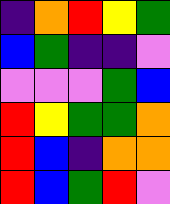[["indigo", "orange", "red", "yellow", "green"], ["blue", "green", "indigo", "indigo", "violet"], ["violet", "violet", "violet", "green", "blue"], ["red", "yellow", "green", "green", "orange"], ["red", "blue", "indigo", "orange", "orange"], ["red", "blue", "green", "red", "violet"]]